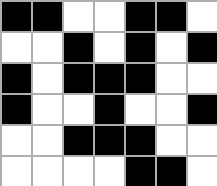[["black", "black", "white", "white", "black", "black", "white"], ["white", "white", "black", "white", "black", "white", "black"], ["black", "white", "black", "black", "black", "white", "white"], ["black", "white", "white", "black", "white", "white", "black"], ["white", "white", "black", "black", "black", "white", "white"], ["white", "white", "white", "white", "black", "black", "white"]]